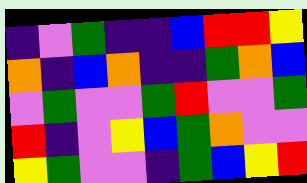[["indigo", "violet", "green", "indigo", "indigo", "blue", "red", "red", "yellow"], ["orange", "indigo", "blue", "orange", "indigo", "indigo", "green", "orange", "blue"], ["violet", "green", "violet", "violet", "green", "red", "violet", "violet", "green"], ["red", "indigo", "violet", "yellow", "blue", "green", "orange", "violet", "violet"], ["yellow", "green", "violet", "violet", "indigo", "green", "blue", "yellow", "red"]]